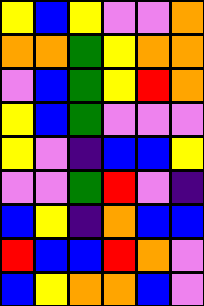[["yellow", "blue", "yellow", "violet", "violet", "orange"], ["orange", "orange", "green", "yellow", "orange", "orange"], ["violet", "blue", "green", "yellow", "red", "orange"], ["yellow", "blue", "green", "violet", "violet", "violet"], ["yellow", "violet", "indigo", "blue", "blue", "yellow"], ["violet", "violet", "green", "red", "violet", "indigo"], ["blue", "yellow", "indigo", "orange", "blue", "blue"], ["red", "blue", "blue", "red", "orange", "violet"], ["blue", "yellow", "orange", "orange", "blue", "violet"]]